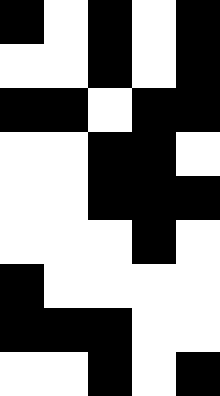[["black", "white", "black", "white", "black"], ["white", "white", "black", "white", "black"], ["black", "black", "white", "black", "black"], ["white", "white", "black", "black", "white"], ["white", "white", "black", "black", "black"], ["white", "white", "white", "black", "white"], ["black", "white", "white", "white", "white"], ["black", "black", "black", "white", "white"], ["white", "white", "black", "white", "black"]]